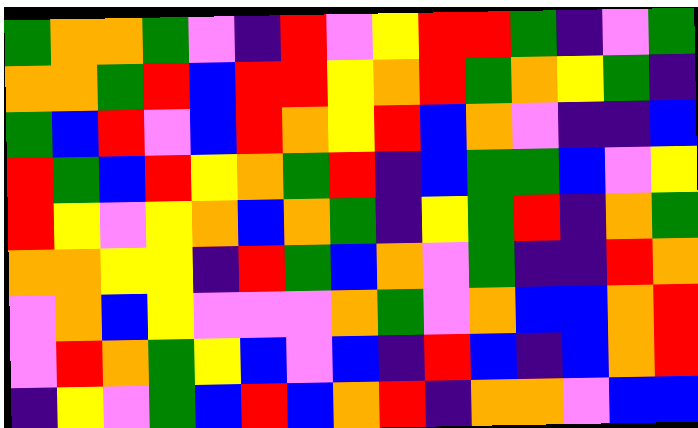[["green", "orange", "orange", "green", "violet", "indigo", "red", "violet", "yellow", "red", "red", "green", "indigo", "violet", "green"], ["orange", "orange", "green", "red", "blue", "red", "red", "yellow", "orange", "red", "green", "orange", "yellow", "green", "indigo"], ["green", "blue", "red", "violet", "blue", "red", "orange", "yellow", "red", "blue", "orange", "violet", "indigo", "indigo", "blue"], ["red", "green", "blue", "red", "yellow", "orange", "green", "red", "indigo", "blue", "green", "green", "blue", "violet", "yellow"], ["red", "yellow", "violet", "yellow", "orange", "blue", "orange", "green", "indigo", "yellow", "green", "red", "indigo", "orange", "green"], ["orange", "orange", "yellow", "yellow", "indigo", "red", "green", "blue", "orange", "violet", "green", "indigo", "indigo", "red", "orange"], ["violet", "orange", "blue", "yellow", "violet", "violet", "violet", "orange", "green", "violet", "orange", "blue", "blue", "orange", "red"], ["violet", "red", "orange", "green", "yellow", "blue", "violet", "blue", "indigo", "red", "blue", "indigo", "blue", "orange", "red"], ["indigo", "yellow", "violet", "green", "blue", "red", "blue", "orange", "red", "indigo", "orange", "orange", "violet", "blue", "blue"]]